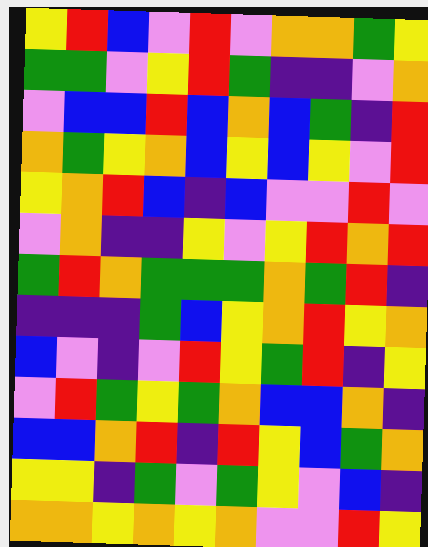[["yellow", "red", "blue", "violet", "red", "violet", "orange", "orange", "green", "yellow"], ["green", "green", "violet", "yellow", "red", "green", "indigo", "indigo", "violet", "orange"], ["violet", "blue", "blue", "red", "blue", "orange", "blue", "green", "indigo", "red"], ["orange", "green", "yellow", "orange", "blue", "yellow", "blue", "yellow", "violet", "red"], ["yellow", "orange", "red", "blue", "indigo", "blue", "violet", "violet", "red", "violet"], ["violet", "orange", "indigo", "indigo", "yellow", "violet", "yellow", "red", "orange", "red"], ["green", "red", "orange", "green", "green", "green", "orange", "green", "red", "indigo"], ["indigo", "indigo", "indigo", "green", "blue", "yellow", "orange", "red", "yellow", "orange"], ["blue", "violet", "indigo", "violet", "red", "yellow", "green", "red", "indigo", "yellow"], ["violet", "red", "green", "yellow", "green", "orange", "blue", "blue", "orange", "indigo"], ["blue", "blue", "orange", "red", "indigo", "red", "yellow", "blue", "green", "orange"], ["yellow", "yellow", "indigo", "green", "violet", "green", "yellow", "violet", "blue", "indigo"], ["orange", "orange", "yellow", "orange", "yellow", "orange", "violet", "violet", "red", "yellow"]]